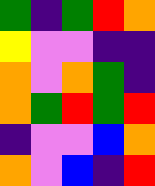[["green", "indigo", "green", "red", "orange"], ["yellow", "violet", "violet", "indigo", "indigo"], ["orange", "violet", "orange", "green", "indigo"], ["orange", "green", "red", "green", "red"], ["indigo", "violet", "violet", "blue", "orange"], ["orange", "violet", "blue", "indigo", "red"]]